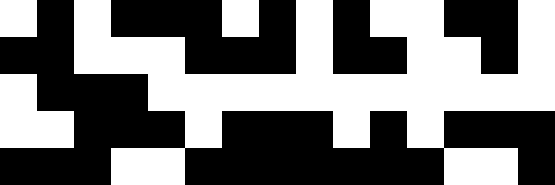[["white", "black", "white", "black", "black", "black", "white", "black", "white", "black", "white", "white", "black", "black", "white"], ["black", "black", "white", "white", "white", "black", "black", "black", "white", "black", "black", "white", "white", "black", "white"], ["white", "black", "black", "black", "white", "white", "white", "white", "white", "white", "white", "white", "white", "white", "white"], ["white", "white", "black", "black", "black", "white", "black", "black", "black", "white", "black", "white", "black", "black", "black"], ["black", "black", "black", "white", "white", "black", "black", "black", "black", "black", "black", "black", "white", "white", "black"]]